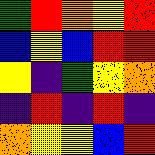[["green", "red", "orange", "yellow", "red"], ["blue", "yellow", "blue", "red", "red"], ["yellow", "indigo", "green", "yellow", "orange"], ["indigo", "red", "indigo", "red", "indigo"], ["orange", "yellow", "yellow", "blue", "red"]]